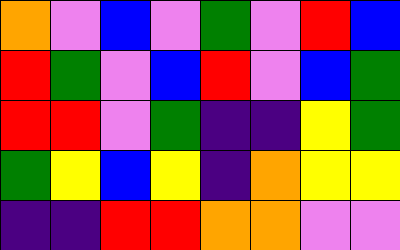[["orange", "violet", "blue", "violet", "green", "violet", "red", "blue"], ["red", "green", "violet", "blue", "red", "violet", "blue", "green"], ["red", "red", "violet", "green", "indigo", "indigo", "yellow", "green"], ["green", "yellow", "blue", "yellow", "indigo", "orange", "yellow", "yellow"], ["indigo", "indigo", "red", "red", "orange", "orange", "violet", "violet"]]